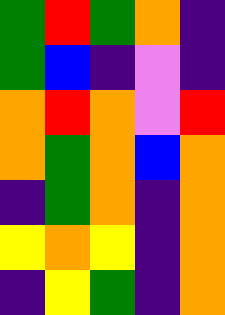[["green", "red", "green", "orange", "indigo"], ["green", "blue", "indigo", "violet", "indigo"], ["orange", "red", "orange", "violet", "red"], ["orange", "green", "orange", "blue", "orange"], ["indigo", "green", "orange", "indigo", "orange"], ["yellow", "orange", "yellow", "indigo", "orange"], ["indigo", "yellow", "green", "indigo", "orange"]]